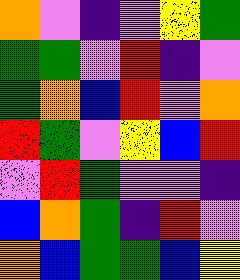[["orange", "violet", "indigo", "violet", "yellow", "green"], ["green", "green", "violet", "red", "indigo", "violet"], ["green", "orange", "blue", "red", "violet", "orange"], ["red", "green", "violet", "yellow", "blue", "red"], ["violet", "red", "green", "violet", "violet", "indigo"], ["blue", "orange", "green", "indigo", "red", "violet"], ["orange", "blue", "green", "green", "blue", "yellow"]]